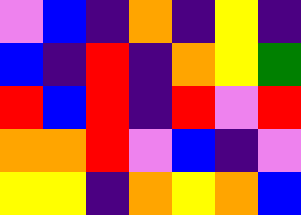[["violet", "blue", "indigo", "orange", "indigo", "yellow", "indigo"], ["blue", "indigo", "red", "indigo", "orange", "yellow", "green"], ["red", "blue", "red", "indigo", "red", "violet", "red"], ["orange", "orange", "red", "violet", "blue", "indigo", "violet"], ["yellow", "yellow", "indigo", "orange", "yellow", "orange", "blue"]]